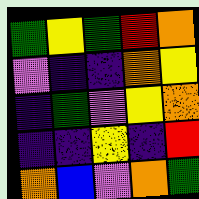[["green", "yellow", "green", "red", "orange"], ["violet", "indigo", "indigo", "orange", "yellow"], ["indigo", "green", "violet", "yellow", "orange"], ["indigo", "indigo", "yellow", "indigo", "red"], ["orange", "blue", "violet", "orange", "green"]]